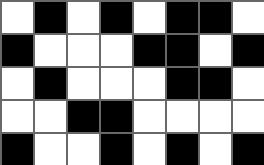[["white", "black", "white", "black", "white", "black", "black", "white"], ["black", "white", "white", "white", "black", "black", "white", "black"], ["white", "black", "white", "white", "white", "black", "black", "white"], ["white", "white", "black", "black", "white", "white", "white", "white"], ["black", "white", "white", "black", "white", "black", "white", "black"]]